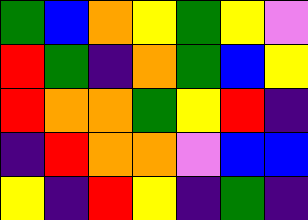[["green", "blue", "orange", "yellow", "green", "yellow", "violet"], ["red", "green", "indigo", "orange", "green", "blue", "yellow"], ["red", "orange", "orange", "green", "yellow", "red", "indigo"], ["indigo", "red", "orange", "orange", "violet", "blue", "blue"], ["yellow", "indigo", "red", "yellow", "indigo", "green", "indigo"]]